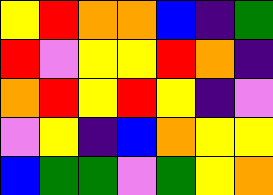[["yellow", "red", "orange", "orange", "blue", "indigo", "green"], ["red", "violet", "yellow", "yellow", "red", "orange", "indigo"], ["orange", "red", "yellow", "red", "yellow", "indigo", "violet"], ["violet", "yellow", "indigo", "blue", "orange", "yellow", "yellow"], ["blue", "green", "green", "violet", "green", "yellow", "orange"]]